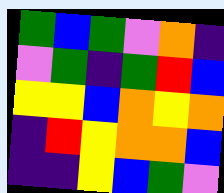[["green", "blue", "green", "violet", "orange", "indigo"], ["violet", "green", "indigo", "green", "red", "blue"], ["yellow", "yellow", "blue", "orange", "yellow", "orange"], ["indigo", "red", "yellow", "orange", "orange", "blue"], ["indigo", "indigo", "yellow", "blue", "green", "violet"]]